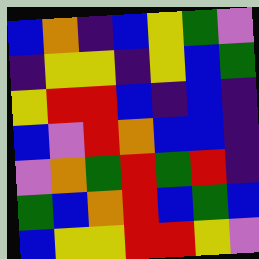[["blue", "orange", "indigo", "blue", "yellow", "green", "violet"], ["indigo", "yellow", "yellow", "indigo", "yellow", "blue", "green"], ["yellow", "red", "red", "blue", "indigo", "blue", "indigo"], ["blue", "violet", "red", "orange", "blue", "blue", "indigo"], ["violet", "orange", "green", "red", "green", "red", "indigo"], ["green", "blue", "orange", "red", "blue", "green", "blue"], ["blue", "yellow", "yellow", "red", "red", "yellow", "violet"]]